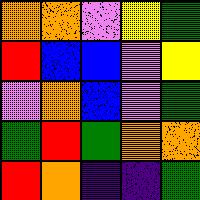[["orange", "orange", "violet", "yellow", "green"], ["red", "blue", "blue", "violet", "yellow"], ["violet", "orange", "blue", "violet", "green"], ["green", "red", "green", "orange", "orange"], ["red", "orange", "indigo", "indigo", "green"]]